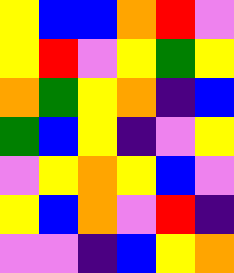[["yellow", "blue", "blue", "orange", "red", "violet"], ["yellow", "red", "violet", "yellow", "green", "yellow"], ["orange", "green", "yellow", "orange", "indigo", "blue"], ["green", "blue", "yellow", "indigo", "violet", "yellow"], ["violet", "yellow", "orange", "yellow", "blue", "violet"], ["yellow", "blue", "orange", "violet", "red", "indigo"], ["violet", "violet", "indigo", "blue", "yellow", "orange"]]